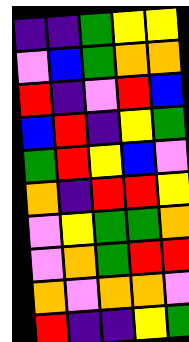[["indigo", "indigo", "green", "yellow", "yellow"], ["violet", "blue", "green", "orange", "orange"], ["red", "indigo", "violet", "red", "blue"], ["blue", "red", "indigo", "yellow", "green"], ["green", "red", "yellow", "blue", "violet"], ["orange", "indigo", "red", "red", "yellow"], ["violet", "yellow", "green", "green", "orange"], ["violet", "orange", "green", "red", "red"], ["orange", "violet", "orange", "orange", "violet"], ["red", "indigo", "indigo", "yellow", "green"]]